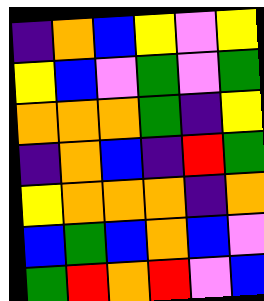[["indigo", "orange", "blue", "yellow", "violet", "yellow"], ["yellow", "blue", "violet", "green", "violet", "green"], ["orange", "orange", "orange", "green", "indigo", "yellow"], ["indigo", "orange", "blue", "indigo", "red", "green"], ["yellow", "orange", "orange", "orange", "indigo", "orange"], ["blue", "green", "blue", "orange", "blue", "violet"], ["green", "red", "orange", "red", "violet", "blue"]]